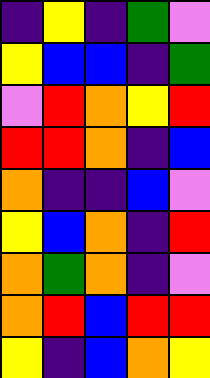[["indigo", "yellow", "indigo", "green", "violet"], ["yellow", "blue", "blue", "indigo", "green"], ["violet", "red", "orange", "yellow", "red"], ["red", "red", "orange", "indigo", "blue"], ["orange", "indigo", "indigo", "blue", "violet"], ["yellow", "blue", "orange", "indigo", "red"], ["orange", "green", "orange", "indigo", "violet"], ["orange", "red", "blue", "red", "red"], ["yellow", "indigo", "blue", "orange", "yellow"]]